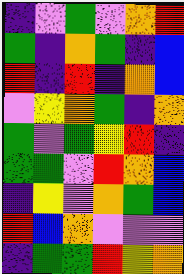[["indigo", "violet", "green", "violet", "orange", "red"], ["green", "indigo", "orange", "green", "indigo", "blue"], ["red", "indigo", "red", "indigo", "orange", "blue"], ["violet", "yellow", "orange", "green", "indigo", "orange"], ["green", "violet", "green", "yellow", "red", "indigo"], ["green", "green", "violet", "red", "orange", "blue"], ["indigo", "yellow", "violet", "orange", "green", "blue"], ["red", "blue", "orange", "violet", "violet", "violet"], ["indigo", "green", "green", "red", "yellow", "orange"]]